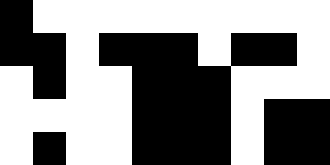[["black", "white", "white", "white", "white", "white", "white", "white", "white", "white"], ["black", "black", "white", "black", "black", "black", "white", "black", "black", "white"], ["white", "black", "white", "white", "black", "black", "black", "white", "white", "white"], ["white", "white", "white", "white", "black", "black", "black", "white", "black", "black"], ["white", "black", "white", "white", "black", "black", "black", "white", "black", "black"]]